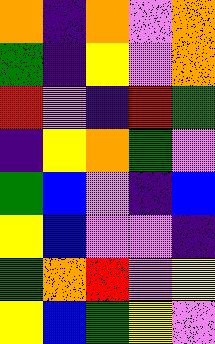[["orange", "indigo", "orange", "violet", "orange"], ["green", "indigo", "yellow", "violet", "orange"], ["red", "violet", "indigo", "red", "green"], ["indigo", "yellow", "orange", "green", "violet"], ["green", "blue", "violet", "indigo", "blue"], ["yellow", "blue", "violet", "violet", "indigo"], ["green", "orange", "red", "violet", "yellow"], ["yellow", "blue", "green", "yellow", "violet"]]